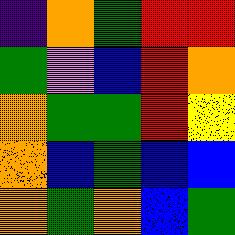[["indigo", "orange", "green", "red", "red"], ["green", "violet", "blue", "red", "orange"], ["orange", "green", "green", "red", "yellow"], ["orange", "blue", "green", "blue", "blue"], ["orange", "green", "orange", "blue", "green"]]